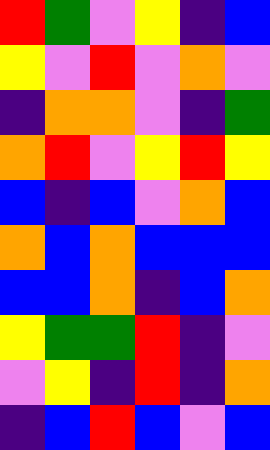[["red", "green", "violet", "yellow", "indigo", "blue"], ["yellow", "violet", "red", "violet", "orange", "violet"], ["indigo", "orange", "orange", "violet", "indigo", "green"], ["orange", "red", "violet", "yellow", "red", "yellow"], ["blue", "indigo", "blue", "violet", "orange", "blue"], ["orange", "blue", "orange", "blue", "blue", "blue"], ["blue", "blue", "orange", "indigo", "blue", "orange"], ["yellow", "green", "green", "red", "indigo", "violet"], ["violet", "yellow", "indigo", "red", "indigo", "orange"], ["indigo", "blue", "red", "blue", "violet", "blue"]]